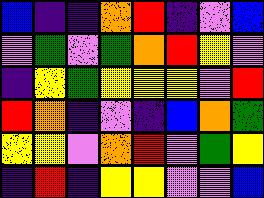[["blue", "indigo", "indigo", "orange", "red", "indigo", "violet", "blue"], ["violet", "green", "violet", "green", "orange", "red", "yellow", "violet"], ["indigo", "yellow", "green", "yellow", "yellow", "yellow", "violet", "red"], ["red", "orange", "indigo", "violet", "indigo", "blue", "orange", "green"], ["yellow", "yellow", "violet", "orange", "red", "violet", "green", "yellow"], ["indigo", "red", "indigo", "yellow", "yellow", "violet", "violet", "blue"]]